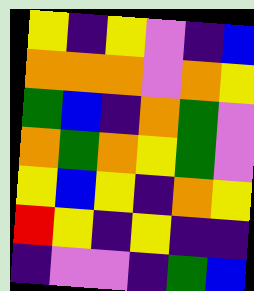[["yellow", "indigo", "yellow", "violet", "indigo", "blue"], ["orange", "orange", "orange", "violet", "orange", "yellow"], ["green", "blue", "indigo", "orange", "green", "violet"], ["orange", "green", "orange", "yellow", "green", "violet"], ["yellow", "blue", "yellow", "indigo", "orange", "yellow"], ["red", "yellow", "indigo", "yellow", "indigo", "indigo"], ["indigo", "violet", "violet", "indigo", "green", "blue"]]